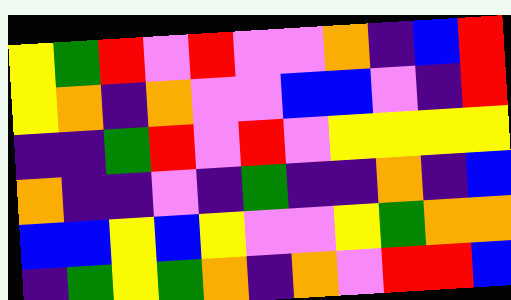[["yellow", "green", "red", "violet", "red", "violet", "violet", "orange", "indigo", "blue", "red"], ["yellow", "orange", "indigo", "orange", "violet", "violet", "blue", "blue", "violet", "indigo", "red"], ["indigo", "indigo", "green", "red", "violet", "red", "violet", "yellow", "yellow", "yellow", "yellow"], ["orange", "indigo", "indigo", "violet", "indigo", "green", "indigo", "indigo", "orange", "indigo", "blue"], ["blue", "blue", "yellow", "blue", "yellow", "violet", "violet", "yellow", "green", "orange", "orange"], ["indigo", "green", "yellow", "green", "orange", "indigo", "orange", "violet", "red", "red", "blue"]]